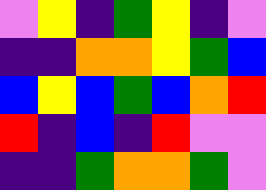[["violet", "yellow", "indigo", "green", "yellow", "indigo", "violet"], ["indigo", "indigo", "orange", "orange", "yellow", "green", "blue"], ["blue", "yellow", "blue", "green", "blue", "orange", "red"], ["red", "indigo", "blue", "indigo", "red", "violet", "violet"], ["indigo", "indigo", "green", "orange", "orange", "green", "violet"]]